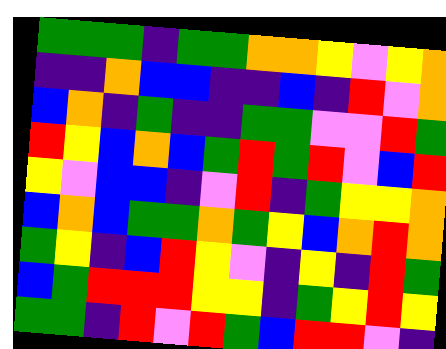[["green", "green", "green", "indigo", "green", "green", "orange", "orange", "yellow", "violet", "yellow", "orange"], ["indigo", "indigo", "orange", "blue", "blue", "indigo", "indigo", "blue", "indigo", "red", "violet", "orange"], ["blue", "orange", "indigo", "green", "indigo", "indigo", "green", "green", "violet", "violet", "red", "green"], ["red", "yellow", "blue", "orange", "blue", "green", "red", "green", "red", "violet", "blue", "red"], ["yellow", "violet", "blue", "blue", "indigo", "violet", "red", "indigo", "green", "yellow", "yellow", "orange"], ["blue", "orange", "blue", "green", "green", "orange", "green", "yellow", "blue", "orange", "red", "orange"], ["green", "yellow", "indigo", "blue", "red", "yellow", "violet", "indigo", "yellow", "indigo", "red", "green"], ["blue", "green", "red", "red", "red", "yellow", "yellow", "indigo", "green", "yellow", "red", "yellow"], ["green", "green", "indigo", "red", "violet", "red", "green", "blue", "red", "red", "violet", "indigo"]]